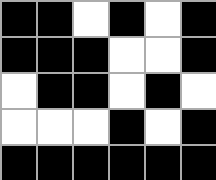[["black", "black", "white", "black", "white", "black"], ["black", "black", "black", "white", "white", "black"], ["white", "black", "black", "white", "black", "white"], ["white", "white", "white", "black", "white", "black"], ["black", "black", "black", "black", "black", "black"]]